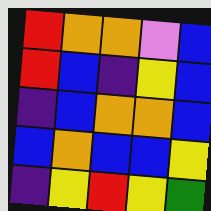[["red", "orange", "orange", "violet", "blue"], ["red", "blue", "indigo", "yellow", "blue"], ["indigo", "blue", "orange", "orange", "blue"], ["blue", "orange", "blue", "blue", "yellow"], ["indigo", "yellow", "red", "yellow", "green"]]